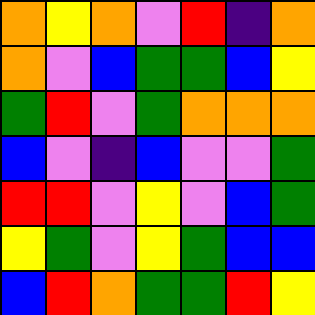[["orange", "yellow", "orange", "violet", "red", "indigo", "orange"], ["orange", "violet", "blue", "green", "green", "blue", "yellow"], ["green", "red", "violet", "green", "orange", "orange", "orange"], ["blue", "violet", "indigo", "blue", "violet", "violet", "green"], ["red", "red", "violet", "yellow", "violet", "blue", "green"], ["yellow", "green", "violet", "yellow", "green", "blue", "blue"], ["blue", "red", "orange", "green", "green", "red", "yellow"]]